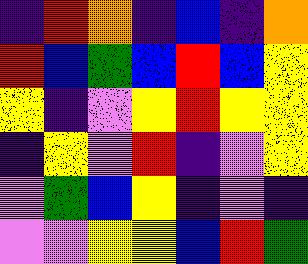[["indigo", "red", "orange", "indigo", "blue", "indigo", "orange"], ["red", "blue", "green", "blue", "red", "blue", "yellow"], ["yellow", "indigo", "violet", "yellow", "red", "yellow", "yellow"], ["indigo", "yellow", "violet", "red", "indigo", "violet", "yellow"], ["violet", "green", "blue", "yellow", "indigo", "violet", "indigo"], ["violet", "violet", "yellow", "yellow", "blue", "red", "green"]]